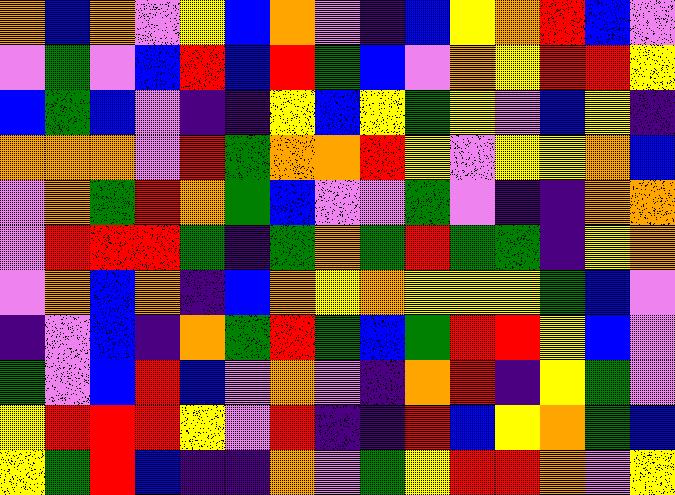[["orange", "blue", "orange", "violet", "yellow", "blue", "orange", "violet", "indigo", "blue", "yellow", "orange", "red", "blue", "violet"], ["violet", "green", "violet", "blue", "red", "blue", "red", "green", "blue", "violet", "orange", "yellow", "red", "red", "yellow"], ["blue", "green", "blue", "violet", "indigo", "indigo", "yellow", "blue", "yellow", "green", "yellow", "violet", "blue", "yellow", "indigo"], ["orange", "orange", "orange", "violet", "red", "green", "orange", "orange", "red", "yellow", "violet", "yellow", "yellow", "orange", "blue"], ["violet", "orange", "green", "red", "orange", "green", "blue", "violet", "violet", "green", "violet", "indigo", "indigo", "orange", "orange"], ["violet", "red", "red", "red", "green", "indigo", "green", "orange", "green", "red", "green", "green", "indigo", "yellow", "orange"], ["violet", "orange", "blue", "orange", "indigo", "blue", "orange", "yellow", "orange", "yellow", "yellow", "yellow", "green", "blue", "violet"], ["indigo", "violet", "blue", "indigo", "orange", "green", "red", "green", "blue", "green", "red", "red", "yellow", "blue", "violet"], ["green", "violet", "blue", "red", "blue", "violet", "orange", "violet", "indigo", "orange", "red", "indigo", "yellow", "green", "violet"], ["yellow", "red", "red", "red", "yellow", "violet", "red", "indigo", "indigo", "red", "blue", "yellow", "orange", "green", "blue"], ["yellow", "green", "red", "blue", "indigo", "indigo", "orange", "violet", "green", "yellow", "red", "red", "orange", "violet", "yellow"]]